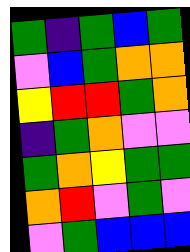[["green", "indigo", "green", "blue", "green"], ["violet", "blue", "green", "orange", "orange"], ["yellow", "red", "red", "green", "orange"], ["indigo", "green", "orange", "violet", "violet"], ["green", "orange", "yellow", "green", "green"], ["orange", "red", "violet", "green", "violet"], ["violet", "green", "blue", "blue", "blue"]]